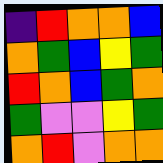[["indigo", "red", "orange", "orange", "blue"], ["orange", "green", "blue", "yellow", "green"], ["red", "orange", "blue", "green", "orange"], ["green", "violet", "violet", "yellow", "green"], ["orange", "red", "violet", "orange", "orange"]]